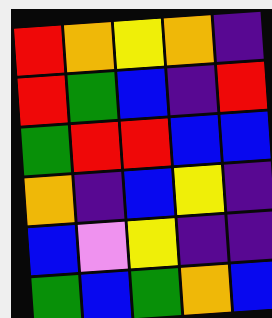[["red", "orange", "yellow", "orange", "indigo"], ["red", "green", "blue", "indigo", "red"], ["green", "red", "red", "blue", "blue"], ["orange", "indigo", "blue", "yellow", "indigo"], ["blue", "violet", "yellow", "indigo", "indigo"], ["green", "blue", "green", "orange", "blue"]]